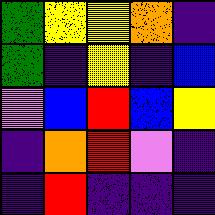[["green", "yellow", "yellow", "orange", "indigo"], ["green", "indigo", "yellow", "indigo", "blue"], ["violet", "blue", "red", "blue", "yellow"], ["indigo", "orange", "red", "violet", "indigo"], ["indigo", "red", "indigo", "indigo", "indigo"]]